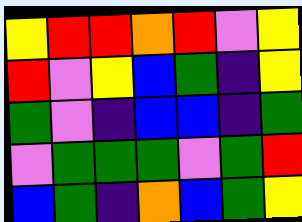[["yellow", "red", "red", "orange", "red", "violet", "yellow"], ["red", "violet", "yellow", "blue", "green", "indigo", "yellow"], ["green", "violet", "indigo", "blue", "blue", "indigo", "green"], ["violet", "green", "green", "green", "violet", "green", "red"], ["blue", "green", "indigo", "orange", "blue", "green", "yellow"]]